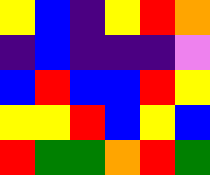[["yellow", "blue", "indigo", "yellow", "red", "orange"], ["indigo", "blue", "indigo", "indigo", "indigo", "violet"], ["blue", "red", "blue", "blue", "red", "yellow"], ["yellow", "yellow", "red", "blue", "yellow", "blue"], ["red", "green", "green", "orange", "red", "green"]]